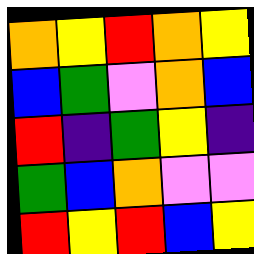[["orange", "yellow", "red", "orange", "yellow"], ["blue", "green", "violet", "orange", "blue"], ["red", "indigo", "green", "yellow", "indigo"], ["green", "blue", "orange", "violet", "violet"], ["red", "yellow", "red", "blue", "yellow"]]